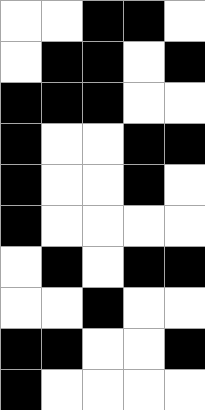[["white", "white", "black", "black", "white"], ["white", "black", "black", "white", "black"], ["black", "black", "black", "white", "white"], ["black", "white", "white", "black", "black"], ["black", "white", "white", "black", "white"], ["black", "white", "white", "white", "white"], ["white", "black", "white", "black", "black"], ["white", "white", "black", "white", "white"], ["black", "black", "white", "white", "black"], ["black", "white", "white", "white", "white"]]